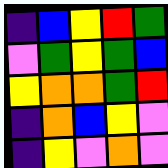[["indigo", "blue", "yellow", "red", "green"], ["violet", "green", "yellow", "green", "blue"], ["yellow", "orange", "orange", "green", "red"], ["indigo", "orange", "blue", "yellow", "violet"], ["indigo", "yellow", "violet", "orange", "violet"]]